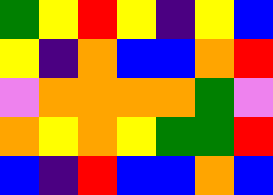[["green", "yellow", "red", "yellow", "indigo", "yellow", "blue"], ["yellow", "indigo", "orange", "blue", "blue", "orange", "red"], ["violet", "orange", "orange", "orange", "orange", "green", "violet"], ["orange", "yellow", "orange", "yellow", "green", "green", "red"], ["blue", "indigo", "red", "blue", "blue", "orange", "blue"]]